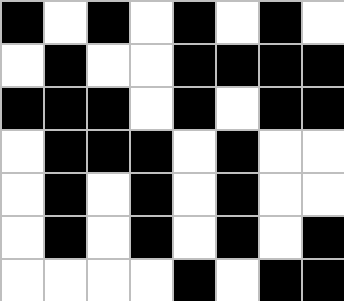[["black", "white", "black", "white", "black", "white", "black", "white"], ["white", "black", "white", "white", "black", "black", "black", "black"], ["black", "black", "black", "white", "black", "white", "black", "black"], ["white", "black", "black", "black", "white", "black", "white", "white"], ["white", "black", "white", "black", "white", "black", "white", "white"], ["white", "black", "white", "black", "white", "black", "white", "black"], ["white", "white", "white", "white", "black", "white", "black", "black"]]